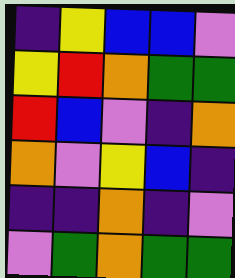[["indigo", "yellow", "blue", "blue", "violet"], ["yellow", "red", "orange", "green", "green"], ["red", "blue", "violet", "indigo", "orange"], ["orange", "violet", "yellow", "blue", "indigo"], ["indigo", "indigo", "orange", "indigo", "violet"], ["violet", "green", "orange", "green", "green"]]